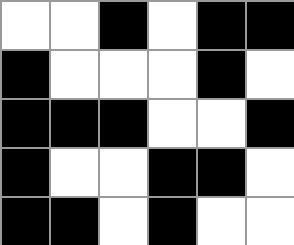[["white", "white", "black", "white", "black", "black"], ["black", "white", "white", "white", "black", "white"], ["black", "black", "black", "white", "white", "black"], ["black", "white", "white", "black", "black", "white"], ["black", "black", "white", "black", "white", "white"]]